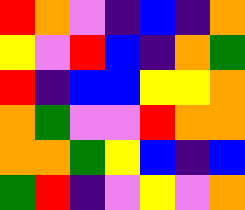[["red", "orange", "violet", "indigo", "blue", "indigo", "orange"], ["yellow", "violet", "red", "blue", "indigo", "orange", "green"], ["red", "indigo", "blue", "blue", "yellow", "yellow", "orange"], ["orange", "green", "violet", "violet", "red", "orange", "orange"], ["orange", "orange", "green", "yellow", "blue", "indigo", "blue"], ["green", "red", "indigo", "violet", "yellow", "violet", "orange"]]